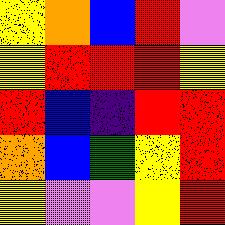[["yellow", "orange", "blue", "red", "violet"], ["yellow", "red", "red", "red", "yellow"], ["red", "blue", "indigo", "red", "red"], ["orange", "blue", "green", "yellow", "red"], ["yellow", "violet", "violet", "yellow", "red"]]